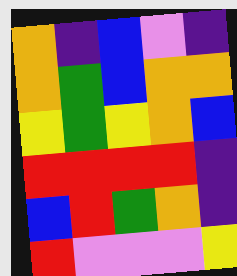[["orange", "indigo", "blue", "violet", "indigo"], ["orange", "green", "blue", "orange", "orange"], ["yellow", "green", "yellow", "orange", "blue"], ["red", "red", "red", "red", "indigo"], ["blue", "red", "green", "orange", "indigo"], ["red", "violet", "violet", "violet", "yellow"]]